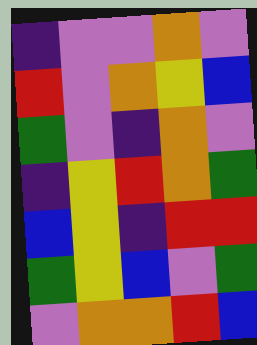[["indigo", "violet", "violet", "orange", "violet"], ["red", "violet", "orange", "yellow", "blue"], ["green", "violet", "indigo", "orange", "violet"], ["indigo", "yellow", "red", "orange", "green"], ["blue", "yellow", "indigo", "red", "red"], ["green", "yellow", "blue", "violet", "green"], ["violet", "orange", "orange", "red", "blue"]]